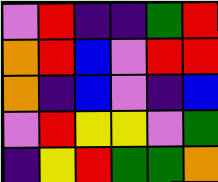[["violet", "red", "indigo", "indigo", "green", "red"], ["orange", "red", "blue", "violet", "red", "red"], ["orange", "indigo", "blue", "violet", "indigo", "blue"], ["violet", "red", "yellow", "yellow", "violet", "green"], ["indigo", "yellow", "red", "green", "green", "orange"]]